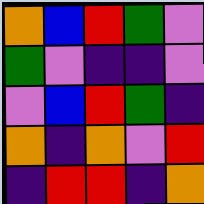[["orange", "blue", "red", "green", "violet"], ["green", "violet", "indigo", "indigo", "violet"], ["violet", "blue", "red", "green", "indigo"], ["orange", "indigo", "orange", "violet", "red"], ["indigo", "red", "red", "indigo", "orange"]]